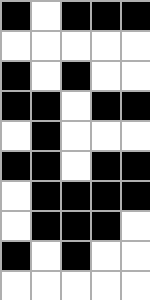[["black", "white", "black", "black", "black"], ["white", "white", "white", "white", "white"], ["black", "white", "black", "white", "white"], ["black", "black", "white", "black", "black"], ["white", "black", "white", "white", "white"], ["black", "black", "white", "black", "black"], ["white", "black", "black", "black", "black"], ["white", "black", "black", "black", "white"], ["black", "white", "black", "white", "white"], ["white", "white", "white", "white", "white"]]